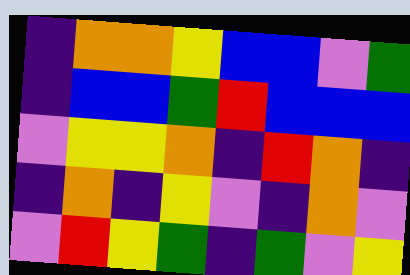[["indigo", "orange", "orange", "yellow", "blue", "blue", "violet", "green"], ["indigo", "blue", "blue", "green", "red", "blue", "blue", "blue"], ["violet", "yellow", "yellow", "orange", "indigo", "red", "orange", "indigo"], ["indigo", "orange", "indigo", "yellow", "violet", "indigo", "orange", "violet"], ["violet", "red", "yellow", "green", "indigo", "green", "violet", "yellow"]]